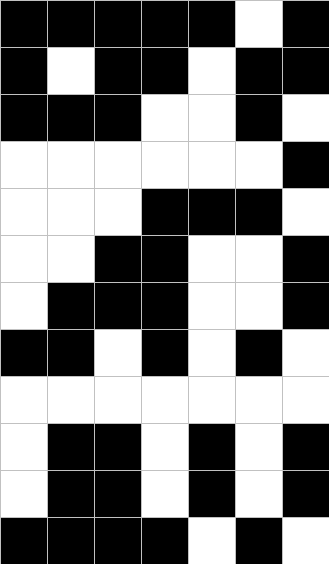[["black", "black", "black", "black", "black", "white", "black"], ["black", "white", "black", "black", "white", "black", "black"], ["black", "black", "black", "white", "white", "black", "white"], ["white", "white", "white", "white", "white", "white", "black"], ["white", "white", "white", "black", "black", "black", "white"], ["white", "white", "black", "black", "white", "white", "black"], ["white", "black", "black", "black", "white", "white", "black"], ["black", "black", "white", "black", "white", "black", "white"], ["white", "white", "white", "white", "white", "white", "white"], ["white", "black", "black", "white", "black", "white", "black"], ["white", "black", "black", "white", "black", "white", "black"], ["black", "black", "black", "black", "white", "black", "white"]]